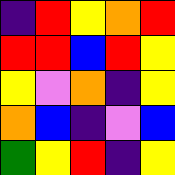[["indigo", "red", "yellow", "orange", "red"], ["red", "red", "blue", "red", "yellow"], ["yellow", "violet", "orange", "indigo", "yellow"], ["orange", "blue", "indigo", "violet", "blue"], ["green", "yellow", "red", "indigo", "yellow"]]